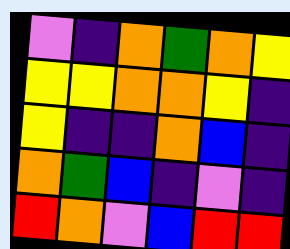[["violet", "indigo", "orange", "green", "orange", "yellow"], ["yellow", "yellow", "orange", "orange", "yellow", "indigo"], ["yellow", "indigo", "indigo", "orange", "blue", "indigo"], ["orange", "green", "blue", "indigo", "violet", "indigo"], ["red", "orange", "violet", "blue", "red", "red"]]